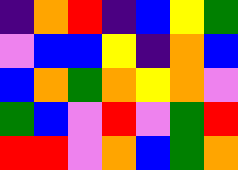[["indigo", "orange", "red", "indigo", "blue", "yellow", "green"], ["violet", "blue", "blue", "yellow", "indigo", "orange", "blue"], ["blue", "orange", "green", "orange", "yellow", "orange", "violet"], ["green", "blue", "violet", "red", "violet", "green", "red"], ["red", "red", "violet", "orange", "blue", "green", "orange"]]